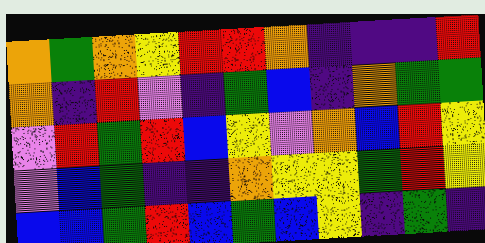[["orange", "green", "orange", "yellow", "red", "red", "orange", "indigo", "indigo", "indigo", "red"], ["orange", "indigo", "red", "violet", "indigo", "green", "blue", "indigo", "orange", "green", "green"], ["violet", "red", "green", "red", "blue", "yellow", "violet", "orange", "blue", "red", "yellow"], ["violet", "blue", "green", "indigo", "indigo", "orange", "yellow", "yellow", "green", "red", "yellow"], ["blue", "blue", "green", "red", "blue", "green", "blue", "yellow", "indigo", "green", "indigo"]]